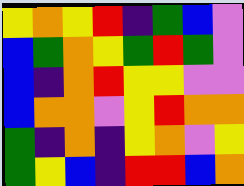[["yellow", "orange", "yellow", "red", "indigo", "green", "blue", "violet"], ["blue", "green", "orange", "yellow", "green", "red", "green", "violet"], ["blue", "indigo", "orange", "red", "yellow", "yellow", "violet", "violet"], ["blue", "orange", "orange", "violet", "yellow", "red", "orange", "orange"], ["green", "indigo", "orange", "indigo", "yellow", "orange", "violet", "yellow"], ["green", "yellow", "blue", "indigo", "red", "red", "blue", "orange"]]